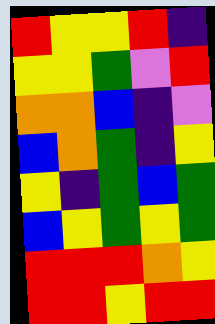[["red", "yellow", "yellow", "red", "indigo"], ["yellow", "yellow", "green", "violet", "red"], ["orange", "orange", "blue", "indigo", "violet"], ["blue", "orange", "green", "indigo", "yellow"], ["yellow", "indigo", "green", "blue", "green"], ["blue", "yellow", "green", "yellow", "green"], ["red", "red", "red", "orange", "yellow"], ["red", "red", "yellow", "red", "red"]]